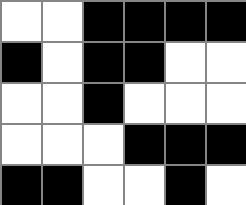[["white", "white", "black", "black", "black", "black"], ["black", "white", "black", "black", "white", "white"], ["white", "white", "black", "white", "white", "white"], ["white", "white", "white", "black", "black", "black"], ["black", "black", "white", "white", "black", "white"]]